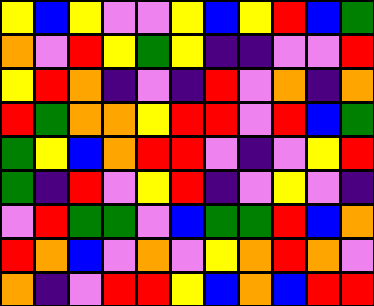[["yellow", "blue", "yellow", "violet", "violet", "yellow", "blue", "yellow", "red", "blue", "green"], ["orange", "violet", "red", "yellow", "green", "yellow", "indigo", "indigo", "violet", "violet", "red"], ["yellow", "red", "orange", "indigo", "violet", "indigo", "red", "violet", "orange", "indigo", "orange"], ["red", "green", "orange", "orange", "yellow", "red", "red", "violet", "red", "blue", "green"], ["green", "yellow", "blue", "orange", "red", "red", "violet", "indigo", "violet", "yellow", "red"], ["green", "indigo", "red", "violet", "yellow", "red", "indigo", "violet", "yellow", "violet", "indigo"], ["violet", "red", "green", "green", "violet", "blue", "green", "green", "red", "blue", "orange"], ["red", "orange", "blue", "violet", "orange", "violet", "yellow", "orange", "red", "orange", "violet"], ["orange", "indigo", "violet", "red", "red", "yellow", "blue", "orange", "blue", "red", "red"]]